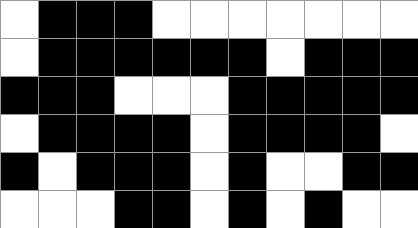[["white", "black", "black", "black", "white", "white", "white", "white", "white", "white", "white"], ["white", "black", "black", "black", "black", "black", "black", "white", "black", "black", "black"], ["black", "black", "black", "white", "white", "white", "black", "black", "black", "black", "black"], ["white", "black", "black", "black", "black", "white", "black", "black", "black", "black", "white"], ["black", "white", "black", "black", "black", "white", "black", "white", "white", "black", "black"], ["white", "white", "white", "black", "black", "white", "black", "white", "black", "white", "white"]]